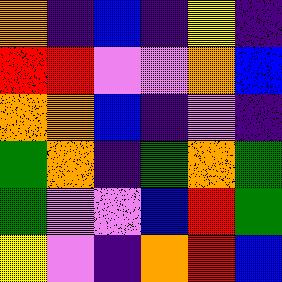[["orange", "indigo", "blue", "indigo", "yellow", "indigo"], ["red", "red", "violet", "violet", "orange", "blue"], ["orange", "orange", "blue", "indigo", "violet", "indigo"], ["green", "orange", "indigo", "green", "orange", "green"], ["green", "violet", "violet", "blue", "red", "green"], ["yellow", "violet", "indigo", "orange", "red", "blue"]]